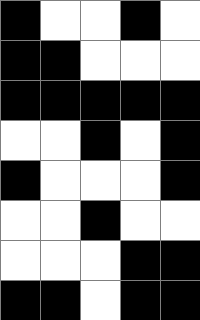[["black", "white", "white", "black", "white"], ["black", "black", "white", "white", "white"], ["black", "black", "black", "black", "black"], ["white", "white", "black", "white", "black"], ["black", "white", "white", "white", "black"], ["white", "white", "black", "white", "white"], ["white", "white", "white", "black", "black"], ["black", "black", "white", "black", "black"]]